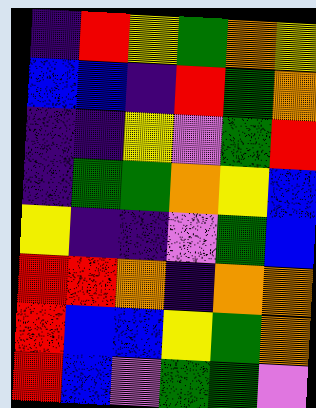[["indigo", "red", "yellow", "green", "orange", "yellow"], ["blue", "blue", "indigo", "red", "green", "orange"], ["indigo", "indigo", "yellow", "violet", "green", "red"], ["indigo", "green", "green", "orange", "yellow", "blue"], ["yellow", "indigo", "indigo", "violet", "green", "blue"], ["red", "red", "orange", "indigo", "orange", "orange"], ["red", "blue", "blue", "yellow", "green", "orange"], ["red", "blue", "violet", "green", "green", "violet"]]